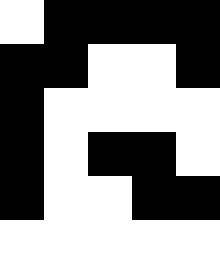[["white", "black", "black", "black", "black"], ["black", "black", "white", "white", "black"], ["black", "white", "white", "white", "white"], ["black", "white", "black", "black", "white"], ["black", "white", "white", "black", "black"], ["white", "white", "white", "white", "white"]]